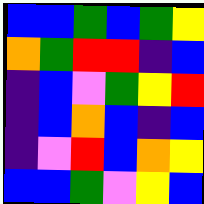[["blue", "blue", "green", "blue", "green", "yellow"], ["orange", "green", "red", "red", "indigo", "blue"], ["indigo", "blue", "violet", "green", "yellow", "red"], ["indigo", "blue", "orange", "blue", "indigo", "blue"], ["indigo", "violet", "red", "blue", "orange", "yellow"], ["blue", "blue", "green", "violet", "yellow", "blue"]]